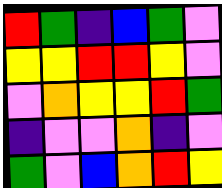[["red", "green", "indigo", "blue", "green", "violet"], ["yellow", "yellow", "red", "red", "yellow", "violet"], ["violet", "orange", "yellow", "yellow", "red", "green"], ["indigo", "violet", "violet", "orange", "indigo", "violet"], ["green", "violet", "blue", "orange", "red", "yellow"]]